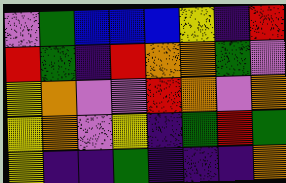[["violet", "green", "blue", "blue", "blue", "yellow", "indigo", "red"], ["red", "green", "indigo", "red", "orange", "orange", "green", "violet"], ["yellow", "orange", "violet", "violet", "red", "orange", "violet", "orange"], ["yellow", "orange", "violet", "yellow", "indigo", "green", "red", "green"], ["yellow", "indigo", "indigo", "green", "indigo", "indigo", "indigo", "orange"]]